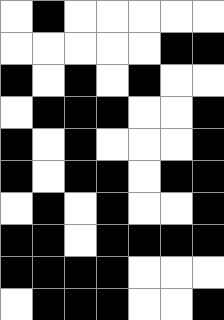[["white", "black", "white", "white", "white", "white", "white"], ["white", "white", "white", "white", "white", "black", "black"], ["black", "white", "black", "white", "black", "white", "white"], ["white", "black", "black", "black", "white", "white", "black"], ["black", "white", "black", "white", "white", "white", "black"], ["black", "white", "black", "black", "white", "black", "black"], ["white", "black", "white", "black", "white", "white", "black"], ["black", "black", "white", "black", "black", "black", "black"], ["black", "black", "black", "black", "white", "white", "white"], ["white", "black", "black", "black", "white", "white", "black"]]